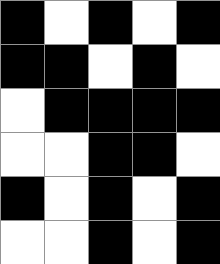[["black", "white", "black", "white", "black"], ["black", "black", "white", "black", "white"], ["white", "black", "black", "black", "black"], ["white", "white", "black", "black", "white"], ["black", "white", "black", "white", "black"], ["white", "white", "black", "white", "black"]]